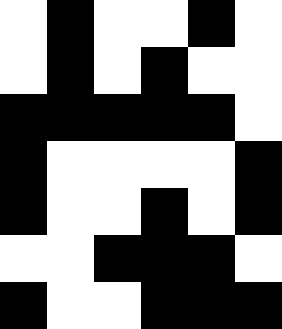[["white", "black", "white", "white", "black", "white"], ["white", "black", "white", "black", "white", "white"], ["black", "black", "black", "black", "black", "white"], ["black", "white", "white", "white", "white", "black"], ["black", "white", "white", "black", "white", "black"], ["white", "white", "black", "black", "black", "white"], ["black", "white", "white", "black", "black", "black"]]